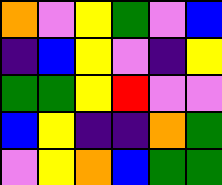[["orange", "violet", "yellow", "green", "violet", "blue"], ["indigo", "blue", "yellow", "violet", "indigo", "yellow"], ["green", "green", "yellow", "red", "violet", "violet"], ["blue", "yellow", "indigo", "indigo", "orange", "green"], ["violet", "yellow", "orange", "blue", "green", "green"]]